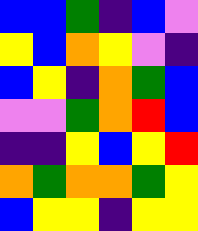[["blue", "blue", "green", "indigo", "blue", "violet"], ["yellow", "blue", "orange", "yellow", "violet", "indigo"], ["blue", "yellow", "indigo", "orange", "green", "blue"], ["violet", "violet", "green", "orange", "red", "blue"], ["indigo", "indigo", "yellow", "blue", "yellow", "red"], ["orange", "green", "orange", "orange", "green", "yellow"], ["blue", "yellow", "yellow", "indigo", "yellow", "yellow"]]